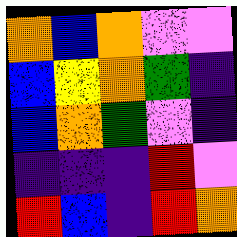[["orange", "blue", "orange", "violet", "violet"], ["blue", "yellow", "orange", "green", "indigo"], ["blue", "orange", "green", "violet", "indigo"], ["indigo", "indigo", "indigo", "red", "violet"], ["red", "blue", "indigo", "red", "orange"]]